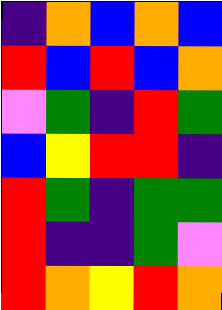[["indigo", "orange", "blue", "orange", "blue"], ["red", "blue", "red", "blue", "orange"], ["violet", "green", "indigo", "red", "green"], ["blue", "yellow", "red", "red", "indigo"], ["red", "green", "indigo", "green", "green"], ["red", "indigo", "indigo", "green", "violet"], ["red", "orange", "yellow", "red", "orange"]]